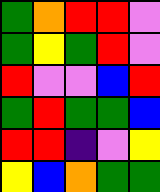[["green", "orange", "red", "red", "violet"], ["green", "yellow", "green", "red", "violet"], ["red", "violet", "violet", "blue", "red"], ["green", "red", "green", "green", "blue"], ["red", "red", "indigo", "violet", "yellow"], ["yellow", "blue", "orange", "green", "green"]]